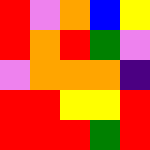[["red", "violet", "orange", "blue", "yellow"], ["red", "orange", "red", "green", "violet"], ["violet", "orange", "orange", "orange", "indigo"], ["red", "red", "yellow", "yellow", "red"], ["red", "red", "red", "green", "red"]]